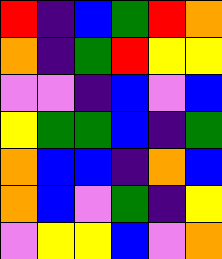[["red", "indigo", "blue", "green", "red", "orange"], ["orange", "indigo", "green", "red", "yellow", "yellow"], ["violet", "violet", "indigo", "blue", "violet", "blue"], ["yellow", "green", "green", "blue", "indigo", "green"], ["orange", "blue", "blue", "indigo", "orange", "blue"], ["orange", "blue", "violet", "green", "indigo", "yellow"], ["violet", "yellow", "yellow", "blue", "violet", "orange"]]